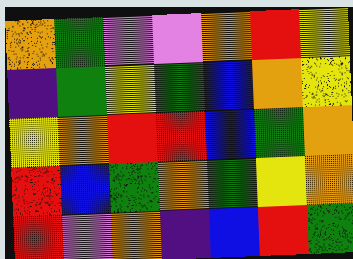[["orange", "green", "violet", "violet", "orange", "red", "yellow"], ["indigo", "green", "yellow", "green", "blue", "orange", "yellow"], ["yellow", "orange", "red", "red", "blue", "green", "orange"], ["red", "blue", "green", "orange", "green", "yellow", "orange"], ["red", "violet", "orange", "indigo", "blue", "red", "green"]]